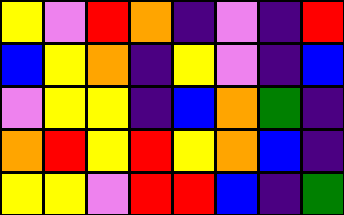[["yellow", "violet", "red", "orange", "indigo", "violet", "indigo", "red"], ["blue", "yellow", "orange", "indigo", "yellow", "violet", "indigo", "blue"], ["violet", "yellow", "yellow", "indigo", "blue", "orange", "green", "indigo"], ["orange", "red", "yellow", "red", "yellow", "orange", "blue", "indigo"], ["yellow", "yellow", "violet", "red", "red", "blue", "indigo", "green"]]